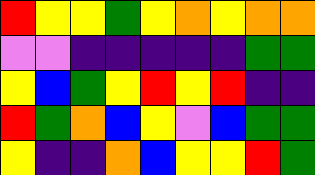[["red", "yellow", "yellow", "green", "yellow", "orange", "yellow", "orange", "orange"], ["violet", "violet", "indigo", "indigo", "indigo", "indigo", "indigo", "green", "green"], ["yellow", "blue", "green", "yellow", "red", "yellow", "red", "indigo", "indigo"], ["red", "green", "orange", "blue", "yellow", "violet", "blue", "green", "green"], ["yellow", "indigo", "indigo", "orange", "blue", "yellow", "yellow", "red", "green"]]